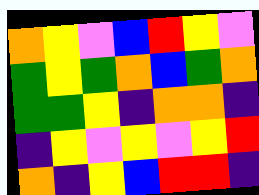[["orange", "yellow", "violet", "blue", "red", "yellow", "violet"], ["green", "yellow", "green", "orange", "blue", "green", "orange"], ["green", "green", "yellow", "indigo", "orange", "orange", "indigo"], ["indigo", "yellow", "violet", "yellow", "violet", "yellow", "red"], ["orange", "indigo", "yellow", "blue", "red", "red", "indigo"]]